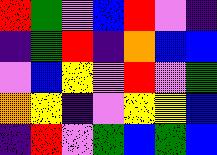[["red", "green", "violet", "blue", "red", "violet", "indigo"], ["indigo", "green", "red", "indigo", "orange", "blue", "blue"], ["violet", "blue", "yellow", "violet", "red", "violet", "green"], ["orange", "yellow", "indigo", "violet", "yellow", "yellow", "blue"], ["indigo", "red", "violet", "green", "blue", "green", "blue"]]